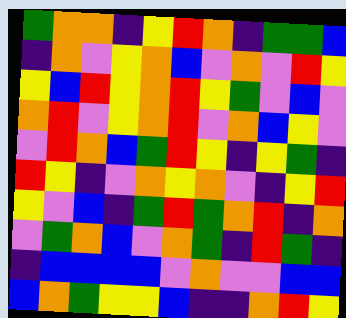[["green", "orange", "orange", "indigo", "yellow", "red", "orange", "indigo", "green", "green", "blue"], ["indigo", "orange", "violet", "yellow", "orange", "blue", "violet", "orange", "violet", "red", "yellow"], ["yellow", "blue", "red", "yellow", "orange", "red", "yellow", "green", "violet", "blue", "violet"], ["orange", "red", "violet", "yellow", "orange", "red", "violet", "orange", "blue", "yellow", "violet"], ["violet", "red", "orange", "blue", "green", "red", "yellow", "indigo", "yellow", "green", "indigo"], ["red", "yellow", "indigo", "violet", "orange", "yellow", "orange", "violet", "indigo", "yellow", "red"], ["yellow", "violet", "blue", "indigo", "green", "red", "green", "orange", "red", "indigo", "orange"], ["violet", "green", "orange", "blue", "violet", "orange", "green", "indigo", "red", "green", "indigo"], ["indigo", "blue", "blue", "blue", "blue", "violet", "orange", "violet", "violet", "blue", "blue"], ["blue", "orange", "green", "yellow", "yellow", "blue", "indigo", "indigo", "orange", "red", "yellow"]]